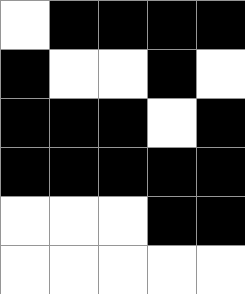[["white", "black", "black", "black", "black"], ["black", "white", "white", "black", "white"], ["black", "black", "black", "white", "black"], ["black", "black", "black", "black", "black"], ["white", "white", "white", "black", "black"], ["white", "white", "white", "white", "white"]]